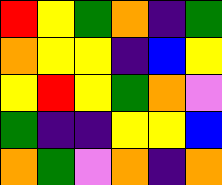[["red", "yellow", "green", "orange", "indigo", "green"], ["orange", "yellow", "yellow", "indigo", "blue", "yellow"], ["yellow", "red", "yellow", "green", "orange", "violet"], ["green", "indigo", "indigo", "yellow", "yellow", "blue"], ["orange", "green", "violet", "orange", "indigo", "orange"]]